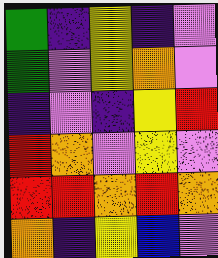[["green", "indigo", "yellow", "indigo", "violet"], ["green", "violet", "yellow", "orange", "violet"], ["indigo", "violet", "indigo", "yellow", "red"], ["red", "orange", "violet", "yellow", "violet"], ["red", "red", "orange", "red", "orange"], ["orange", "indigo", "yellow", "blue", "violet"]]